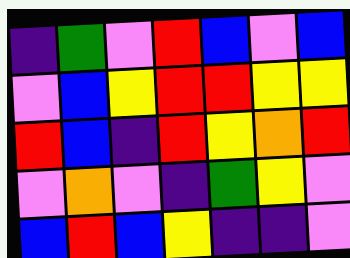[["indigo", "green", "violet", "red", "blue", "violet", "blue"], ["violet", "blue", "yellow", "red", "red", "yellow", "yellow"], ["red", "blue", "indigo", "red", "yellow", "orange", "red"], ["violet", "orange", "violet", "indigo", "green", "yellow", "violet"], ["blue", "red", "blue", "yellow", "indigo", "indigo", "violet"]]